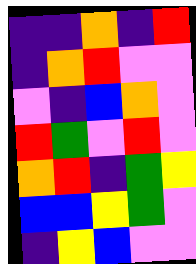[["indigo", "indigo", "orange", "indigo", "red"], ["indigo", "orange", "red", "violet", "violet"], ["violet", "indigo", "blue", "orange", "violet"], ["red", "green", "violet", "red", "violet"], ["orange", "red", "indigo", "green", "yellow"], ["blue", "blue", "yellow", "green", "violet"], ["indigo", "yellow", "blue", "violet", "violet"]]